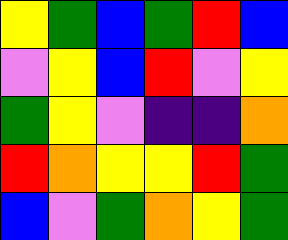[["yellow", "green", "blue", "green", "red", "blue"], ["violet", "yellow", "blue", "red", "violet", "yellow"], ["green", "yellow", "violet", "indigo", "indigo", "orange"], ["red", "orange", "yellow", "yellow", "red", "green"], ["blue", "violet", "green", "orange", "yellow", "green"]]